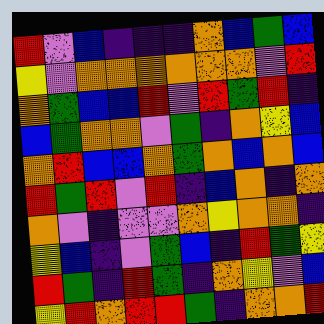[["red", "violet", "blue", "indigo", "indigo", "indigo", "orange", "blue", "green", "blue"], ["yellow", "violet", "orange", "orange", "orange", "orange", "orange", "orange", "violet", "red"], ["orange", "green", "blue", "blue", "red", "violet", "red", "green", "red", "indigo"], ["blue", "green", "orange", "orange", "violet", "green", "indigo", "orange", "yellow", "blue"], ["orange", "red", "blue", "blue", "orange", "green", "orange", "blue", "orange", "blue"], ["red", "green", "red", "violet", "red", "indigo", "blue", "orange", "indigo", "orange"], ["orange", "violet", "indigo", "violet", "violet", "orange", "yellow", "orange", "orange", "indigo"], ["yellow", "blue", "indigo", "violet", "green", "blue", "indigo", "red", "green", "yellow"], ["red", "green", "indigo", "red", "green", "indigo", "orange", "yellow", "violet", "blue"], ["yellow", "red", "orange", "red", "red", "green", "indigo", "orange", "orange", "red"]]